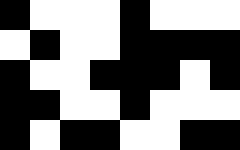[["black", "white", "white", "white", "black", "white", "white", "white"], ["white", "black", "white", "white", "black", "black", "black", "black"], ["black", "white", "white", "black", "black", "black", "white", "black"], ["black", "black", "white", "white", "black", "white", "white", "white"], ["black", "white", "black", "black", "white", "white", "black", "black"]]